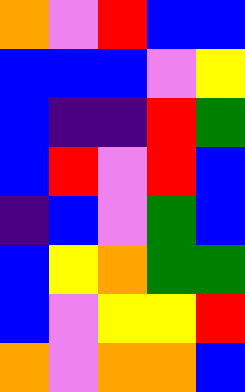[["orange", "violet", "red", "blue", "blue"], ["blue", "blue", "blue", "violet", "yellow"], ["blue", "indigo", "indigo", "red", "green"], ["blue", "red", "violet", "red", "blue"], ["indigo", "blue", "violet", "green", "blue"], ["blue", "yellow", "orange", "green", "green"], ["blue", "violet", "yellow", "yellow", "red"], ["orange", "violet", "orange", "orange", "blue"]]